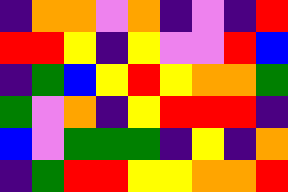[["indigo", "orange", "orange", "violet", "orange", "indigo", "violet", "indigo", "red"], ["red", "red", "yellow", "indigo", "yellow", "violet", "violet", "red", "blue"], ["indigo", "green", "blue", "yellow", "red", "yellow", "orange", "orange", "green"], ["green", "violet", "orange", "indigo", "yellow", "red", "red", "red", "indigo"], ["blue", "violet", "green", "green", "green", "indigo", "yellow", "indigo", "orange"], ["indigo", "green", "red", "red", "yellow", "yellow", "orange", "orange", "red"]]